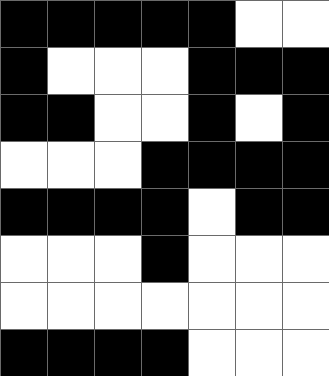[["black", "black", "black", "black", "black", "white", "white"], ["black", "white", "white", "white", "black", "black", "black"], ["black", "black", "white", "white", "black", "white", "black"], ["white", "white", "white", "black", "black", "black", "black"], ["black", "black", "black", "black", "white", "black", "black"], ["white", "white", "white", "black", "white", "white", "white"], ["white", "white", "white", "white", "white", "white", "white"], ["black", "black", "black", "black", "white", "white", "white"]]